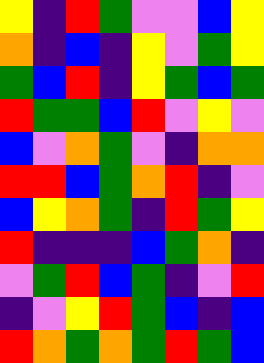[["yellow", "indigo", "red", "green", "violet", "violet", "blue", "yellow"], ["orange", "indigo", "blue", "indigo", "yellow", "violet", "green", "yellow"], ["green", "blue", "red", "indigo", "yellow", "green", "blue", "green"], ["red", "green", "green", "blue", "red", "violet", "yellow", "violet"], ["blue", "violet", "orange", "green", "violet", "indigo", "orange", "orange"], ["red", "red", "blue", "green", "orange", "red", "indigo", "violet"], ["blue", "yellow", "orange", "green", "indigo", "red", "green", "yellow"], ["red", "indigo", "indigo", "indigo", "blue", "green", "orange", "indigo"], ["violet", "green", "red", "blue", "green", "indigo", "violet", "red"], ["indigo", "violet", "yellow", "red", "green", "blue", "indigo", "blue"], ["red", "orange", "green", "orange", "green", "red", "green", "blue"]]